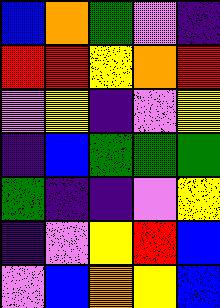[["blue", "orange", "green", "violet", "indigo"], ["red", "red", "yellow", "orange", "red"], ["violet", "yellow", "indigo", "violet", "yellow"], ["indigo", "blue", "green", "green", "green"], ["green", "indigo", "indigo", "violet", "yellow"], ["indigo", "violet", "yellow", "red", "blue"], ["violet", "blue", "orange", "yellow", "blue"]]